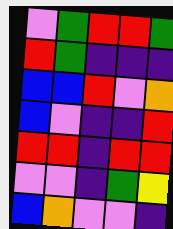[["violet", "green", "red", "red", "green"], ["red", "green", "indigo", "indigo", "indigo"], ["blue", "blue", "red", "violet", "orange"], ["blue", "violet", "indigo", "indigo", "red"], ["red", "red", "indigo", "red", "red"], ["violet", "violet", "indigo", "green", "yellow"], ["blue", "orange", "violet", "violet", "indigo"]]